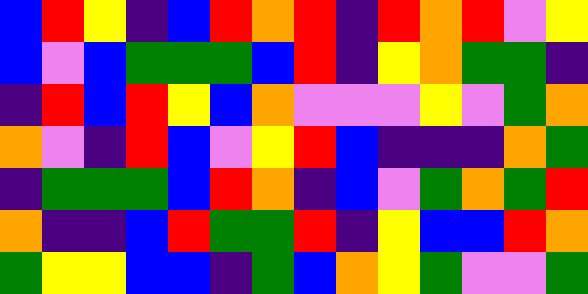[["blue", "red", "yellow", "indigo", "blue", "red", "orange", "red", "indigo", "red", "orange", "red", "violet", "yellow"], ["blue", "violet", "blue", "green", "green", "green", "blue", "red", "indigo", "yellow", "orange", "green", "green", "indigo"], ["indigo", "red", "blue", "red", "yellow", "blue", "orange", "violet", "violet", "violet", "yellow", "violet", "green", "orange"], ["orange", "violet", "indigo", "red", "blue", "violet", "yellow", "red", "blue", "indigo", "indigo", "indigo", "orange", "green"], ["indigo", "green", "green", "green", "blue", "red", "orange", "indigo", "blue", "violet", "green", "orange", "green", "red"], ["orange", "indigo", "indigo", "blue", "red", "green", "green", "red", "indigo", "yellow", "blue", "blue", "red", "orange"], ["green", "yellow", "yellow", "blue", "blue", "indigo", "green", "blue", "orange", "yellow", "green", "violet", "violet", "green"]]